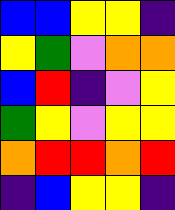[["blue", "blue", "yellow", "yellow", "indigo"], ["yellow", "green", "violet", "orange", "orange"], ["blue", "red", "indigo", "violet", "yellow"], ["green", "yellow", "violet", "yellow", "yellow"], ["orange", "red", "red", "orange", "red"], ["indigo", "blue", "yellow", "yellow", "indigo"]]